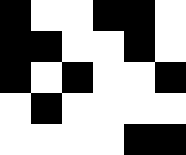[["black", "white", "white", "black", "black", "white"], ["black", "black", "white", "white", "black", "white"], ["black", "white", "black", "white", "white", "black"], ["white", "black", "white", "white", "white", "white"], ["white", "white", "white", "white", "black", "black"]]